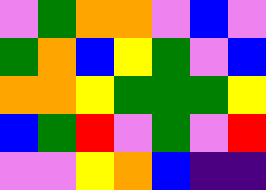[["violet", "green", "orange", "orange", "violet", "blue", "violet"], ["green", "orange", "blue", "yellow", "green", "violet", "blue"], ["orange", "orange", "yellow", "green", "green", "green", "yellow"], ["blue", "green", "red", "violet", "green", "violet", "red"], ["violet", "violet", "yellow", "orange", "blue", "indigo", "indigo"]]